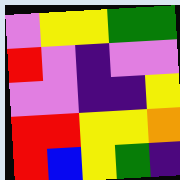[["violet", "yellow", "yellow", "green", "green"], ["red", "violet", "indigo", "violet", "violet"], ["violet", "violet", "indigo", "indigo", "yellow"], ["red", "red", "yellow", "yellow", "orange"], ["red", "blue", "yellow", "green", "indigo"]]